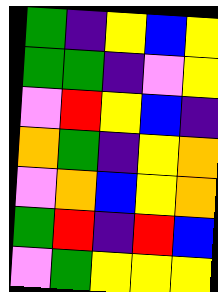[["green", "indigo", "yellow", "blue", "yellow"], ["green", "green", "indigo", "violet", "yellow"], ["violet", "red", "yellow", "blue", "indigo"], ["orange", "green", "indigo", "yellow", "orange"], ["violet", "orange", "blue", "yellow", "orange"], ["green", "red", "indigo", "red", "blue"], ["violet", "green", "yellow", "yellow", "yellow"]]